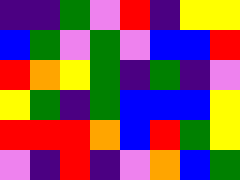[["indigo", "indigo", "green", "violet", "red", "indigo", "yellow", "yellow"], ["blue", "green", "violet", "green", "violet", "blue", "blue", "red"], ["red", "orange", "yellow", "green", "indigo", "green", "indigo", "violet"], ["yellow", "green", "indigo", "green", "blue", "blue", "blue", "yellow"], ["red", "red", "red", "orange", "blue", "red", "green", "yellow"], ["violet", "indigo", "red", "indigo", "violet", "orange", "blue", "green"]]